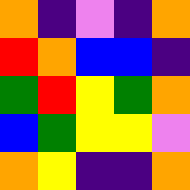[["orange", "indigo", "violet", "indigo", "orange"], ["red", "orange", "blue", "blue", "indigo"], ["green", "red", "yellow", "green", "orange"], ["blue", "green", "yellow", "yellow", "violet"], ["orange", "yellow", "indigo", "indigo", "orange"]]